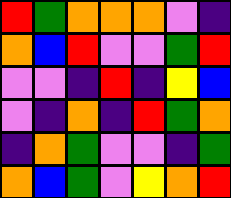[["red", "green", "orange", "orange", "orange", "violet", "indigo"], ["orange", "blue", "red", "violet", "violet", "green", "red"], ["violet", "violet", "indigo", "red", "indigo", "yellow", "blue"], ["violet", "indigo", "orange", "indigo", "red", "green", "orange"], ["indigo", "orange", "green", "violet", "violet", "indigo", "green"], ["orange", "blue", "green", "violet", "yellow", "orange", "red"]]